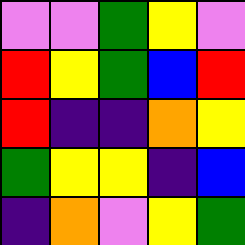[["violet", "violet", "green", "yellow", "violet"], ["red", "yellow", "green", "blue", "red"], ["red", "indigo", "indigo", "orange", "yellow"], ["green", "yellow", "yellow", "indigo", "blue"], ["indigo", "orange", "violet", "yellow", "green"]]